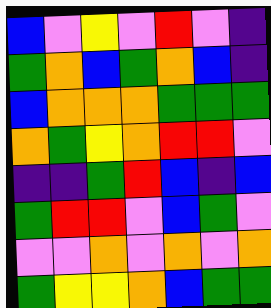[["blue", "violet", "yellow", "violet", "red", "violet", "indigo"], ["green", "orange", "blue", "green", "orange", "blue", "indigo"], ["blue", "orange", "orange", "orange", "green", "green", "green"], ["orange", "green", "yellow", "orange", "red", "red", "violet"], ["indigo", "indigo", "green", "red", "blue", "indigo", "blue"], ["green", "red", "red", "violet", "blue", "green", "violet"], ["violet", "violet", "orange", "violet", "orange", "violet", "orange"], ["green", "yellow", "yellow", "orange", "blue", "green", "green"]]